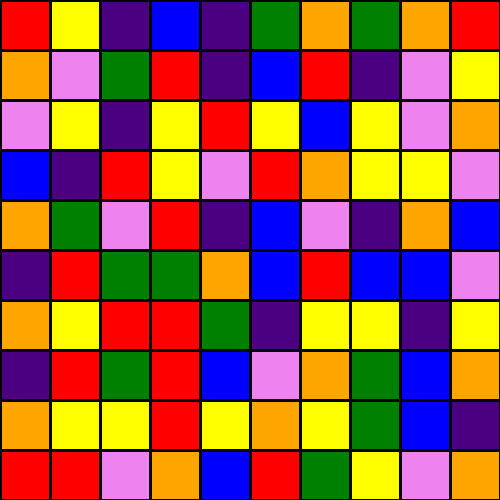[["red", "yellow", "indigo", "blue", "indigo", "green", "orange", "green", "orange", "red"], ["orange", "violet", "green", "red", "indigo", "blue", "red", "indigo", "violet", "yellow"], ["violet", "yellow", "indigo", "yellow", "red", "yellow", "blue", "yellow", "violet", "orange"], ["blue", "indigo", "red", "yellow", "violet", "red", "orange", "yellow", "yellow", "violet"], ["orange", "green", "violet", "red", "indigo", "blue", "violet", "indigo", "orange", "blue"], ["indigo", "red", "green", "green", "orange", "blue", "red", "blue", "blue", "violet"], ["orange", "yellow", "red", "red", "green", "indigo", "yellow", "yellow", "indigo", "yellow"], ["indigo", "red", "green", "red", "blue", "violet", "orange", "green", "blue", "orange"], ["orange", "yellow", "yellow", "red", "yellow", "orange", "yellow", "green", "blue", "indigo"], ["red", "red", "violet", "orange", "blue", "red", "green", "yellow", "violet", "orange"]]